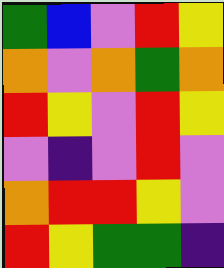[["green", "blue", "violet", "red", "yellow"], ["orange", "violet", "orange", "green", "orange"], ["red", "yellow", "violet", "red", "yellow"], ["violet", "indigo", "violet", "red", "violet"], ["orange", "red", "red", "yellow", "violet"], ["red", "yellow", "green", "green", "indigo"]]